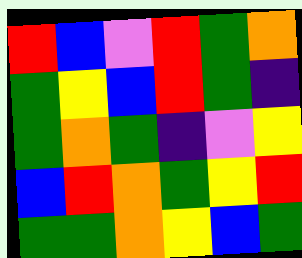[["red", "blue", "violet", "red", "green", "orange"], ["green", "yellow", "blue", "red", "green", "indigo"], ["green", "orange", "green", "indigo", "violet", "yellow"], ["blue", "red", "orange", "green", "yellow", "red"], ["green", "green", "orange", "yellow", "blue", "green"]]